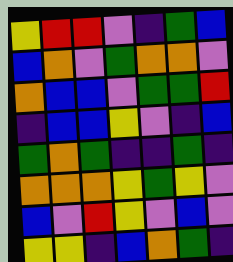[["yellow", "red", "red", "violet", "indigo", "green", "blue"], ["blue", "orange", "violet", "green", "orange", "orange", "violet"], ["orange", "blue", "blue", "violet", "green", "green", "red"], ["indigo", "blue", "blue", "yellow", "violet", "indigo", "blue"], ["green", "orange", "green", "indigo", "indigo", "green", "indigo"], ["orange", "orange", "orange", "yellow", "green", "yellow", "violet"], ["blue", "violet", "red", "yellow", "violet", "blue", "violet"], ["yellow", "yellow", "indigo", "blue", "orange", "green", "indigo"]]